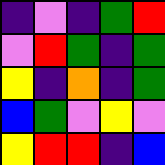[["indigo", "violet", "indigo", "green", "red"], ["violet", "red", "green", "indigo", "green"], ["yellow", "indigo", "orange", "indigo", "green"], ["blue", "green", "violet", "yellow", "violet"], ["yellow", "red", "red", "indigo", "blue"]]